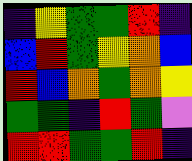[["indigo", "yellow", "green", "green", "red", "indigo"], ["blue", "red", "green", "yellow", "orange", "blue"], ["red", "blue", "orange", "green", "orange", "yellow"], ["green", "green", "indigo", "red", "green", "violet"], ["red", "red", "green", "green", "red", "indigo"]]